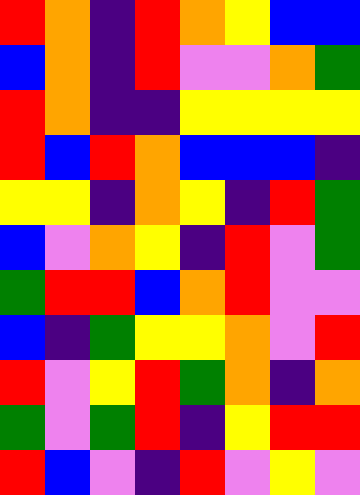[["red", "orange", "indigo", "red", "orange", "yellow", "blue", "blue"], ["blue", "orange", "indigo", "red", "violet", "violet", "orange", "green"], ["red", "orange", "indigo", "indigo", "yellow", "yellow", "yellow", "yellow"], ["red", "blue", "red", "orange", "blue", "blue", "blue", "indigo"], ["yellow", "yellow", "indigo", "orange", "yellow", "indigo", "red", "green"], ["blue", "violet", "orange", "yellow", "indigo", "red", "violet", "green"], ["green", "red", "red", "blue", "orange", "red", "violet", "violet"], ["blue", "indigo", "green", "yellow", "yellow", "orange", "violet", "red"], ["red", "violet", "yellow", "red", "green", "orange", "indigo", "orange"], ["green", "violet", "green", "red", "indigo", "yellow", "red", "red"], ["red", "blue", "violet", "indigo", "red", "violet", "yellow", "violet"]]